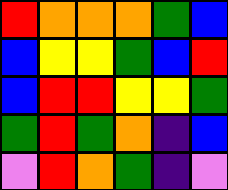[["red", "orange", "orange", "orange", "green", "blue"], ["blue", "yellow", "yellow", "green", "blue", "red"], ["blue", "red", "red", "yellow", "yellow", "green"], ["green", "red", "green", "orange", "indigo", "blue"], ["violet", "red", "orange", "green", "indigo", "violet"]]